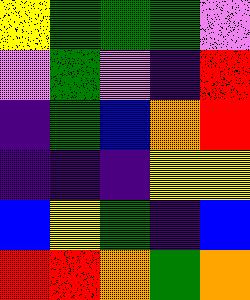[["yellow", "green", "green", "green", "violet"], ["violet", "green", "violet", "indigo", "red"], ["indigo", "green", "blue", "orange", "red"], ["indigo", "indigo", "indigo", "yellow", "yellow"], ["blue", "yellow", "green", "indigo", "blue"], ["red", "red", "orange", "green", "orange"]]